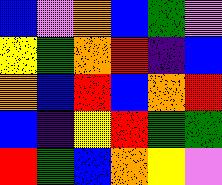[["blue", "violet", "orange", "blue", "green", "violet"], ["yellow", "green", "orange", "red", "indigo", "blue"], ["orange", "blue", "red", "blue", "orange", "red"], ["blue", "indigo", "yellow", "red", "green", "green"], ["red", "green", "blue", "orange", "yellow", "violet"]]